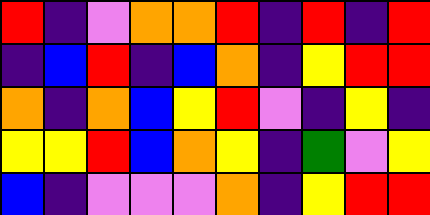[["red", "indigo", "violet", "orange", "orange", "red", "indigo", "red", "indigo", "red"], ["indigo", "blue", "red", "indigo", "blue", "orange", "indigo", "yellow", "red", "red"], ["orange", "indigo", "orange", "blue", "yellow", "red", "violet", "indigo", "yellow", "indigo"], ["yellow", "yellow", "red", "blue", "orange", "yellow", "indigo", "green", "violet", "yellow"], ["blue", "indigo", "violet", "violet", "violet", "orange", "indigo", "yellow", "red", "red"]]